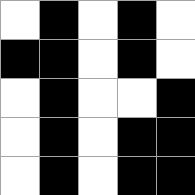[["white", "black", "white", "black", "white"], ["black", "black", "white", "black", "white"], ["white", "black", "white", "white", "black"], ["white", "black", "white", "black", "black"], ["white", "black", "white", "black", "black"]]